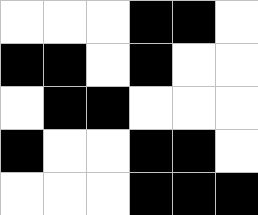[["white", "white", "white", "black", "black", "white"], ["black", "black", "white", "black", "white", "white"], ["white", "black", "black", "white", "white", "white"], ["black", "white", "white", "black", "black", "white"], ["white", "white", "white", "black", "black", "black"]]